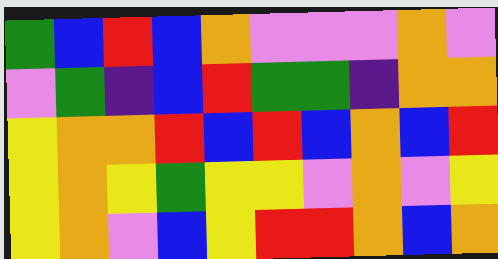[["green", "blue", "red", "blue", "orange", "violet", "violet", "violet", "orange", "violet"], ["violet", "green", "indigo", "blue", "red", "green", "green", "indigo", "orange", "orange"], ["yellow", "orange", "orange", "red", "blue", "red", "blue", "orange", "blue", "red"], ["yellow", "orange", "yellow", "green", "yellow", "yellow", "violet", "orange", "violet", "yellow"], ["yellow", "orange", "violet", "blue", "yellow", "red", "red", "orange", "blue", "orange"]]